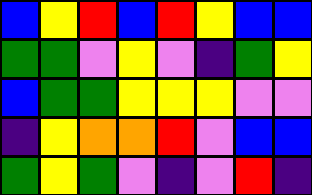[["blue", "yellow", "red", "blue", "red", "yellow", "blue", "blue"], ["green", "green", "violet", "yellow", "violet", "indigo", "green", "yellow"], ["blue", "green", "green", "yellow", "yellow", "yellow", "violet", "violet"], ["indigo", "yellow", "orange", "orange", "red", "violet", "blue", "blue"], ["green", "yellow", "green", "violet", "indigo", "violet", "red", "indigo"]]